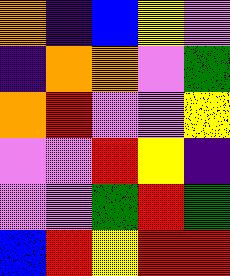[["orange", "indigo", "blue", "yellow", "violet"], ["indigo", "orange", "orange", "violet", "green"], ["orange", "red", "violet", "violet", "yellow"], ["violet", "violet", "red", "yellow", "indigo"], ["violet", "violet", "green", "red", "green"], ["blue", "red", "yellow", "red", "red"]]